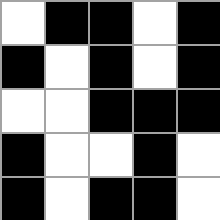[["white", "black", "black", "white", "black"], ["black", "white", "black", "white", "black"], ["white", "white", "black", "black", "black"], ["black", "white", "white", "black", "white"], ["black", "white", "black", "black", "white"]]